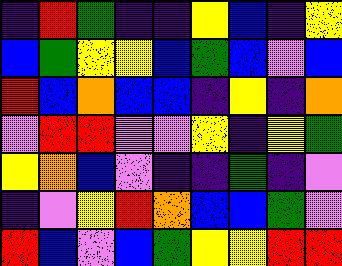[["indigo", "red", "green", "indigo", "indigo", "yellow", "blue", "indigo", "yellow"], ["blue", "green", "yellow", "yellow", "blue", "green", "blue", "violet", "blue"], ["red", "blue", "orange", "blue", "blue", "indigo", "yellow", "indigo", "orange"], ["violet", "red", "red", "violet", "violet", "yellow", "indigo", "yellow", "green"], ["yellow", "orange", "blue", "violet", "indigo", "indigo", "green", "indigo", "violet"], ["indigo", "violet", "yellow", "red", "orange", "blue", "blue", "green", "violet"], ["red", "blue", "violet", "blue", "green", "yellow", "yellow", "red", "red"]]